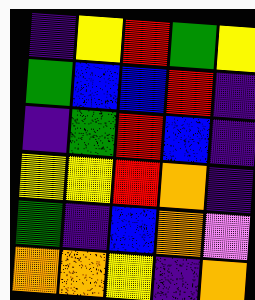[["indigo", "yellow", "red", "green", "yellow"], ["green", "blue", "blue", "red", "indigo"], ["indigo", "green", "red", "blue", "indigo"], ["yellow", "yellow", "red", "orange", "indigo"], ["green", "indigo", "blue", "orange", "violet"], ["orange", "orange", "yellow", "indigo", "orange"]]